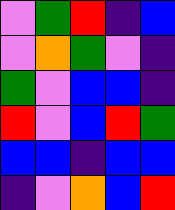[["violet", "green", "red", "indigo", "blue"], ["violet", "orange", "green", "violet", "indigo"], ["green", "violet", "blue", "blue", "indigo"], ["red", "violet", "blue", "red", "green"], ["blue", "blue", "indigo", "blue", "blue"], ["indigo", "violet", "orange", "blue", "red"]]